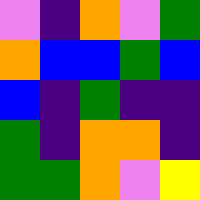[["violet", "indigo", "orange", "violet", "green"], ["orange", "blue", "blue", "green", "blue"], ["blue", "indigo", "green", "indigo", "indigo"], ["green", "indigo", "orange", "orange", "indigo"], ["green", "green", "orange", "violet", "yellow"]]